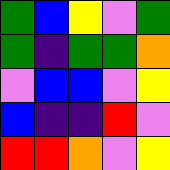[["green", "blue", "yellow", "violet", "green"], ["green", "indigo", "green", "green", "orange"], ["violet", "blue", "blue", "violet", "yellow"], ["blue", "indigo", "indigo", "red", "violet"], ["red", "red", "orange", "violet", "yellow"]]